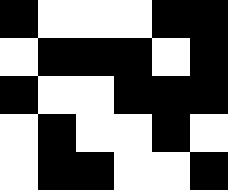[["black", "white", "white", "white", "black", "black"], ["white", "black", "black", "black", "white", "black"], ["black", "white", "white", "black", "black", "black"], ["white", "black", "white", "white", "black", "white"], ["white", "black", "black", "white", "white", "black"]]